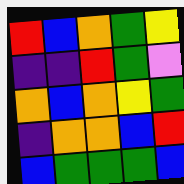[["red", "blue", "orange", "green", "yellow"], ["indigo", "indigo", "red", "green", "violet"], ["orange", "blue", "orange", "yellow", "green"], ["indigo", "orange", "orange", "blue", "red"], ["blue", "green", "green", "green", "blue"]]